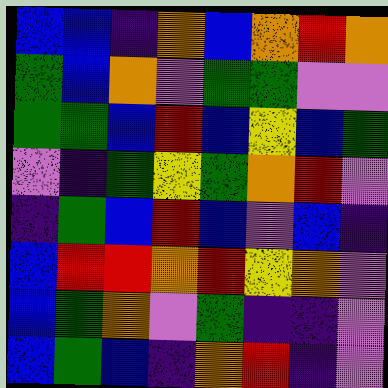[["blue", "blue", "indigo", "orange", "blue", "orange", "red", "orange"], ["green", "blue", "orange", "violet", "green", "green", "violet", "violet"], ["green", "green", "blue", "red", "blue", "yellow", "blue", "green"], ["violet", "indigo", "green", "yellow", "green", "orange", "red", "violet"], ["indigo", "green", "blue", "red", "blue", "violet", "blue", "indigo"], ["blue", "red", "red", "orange", "red", "yellow", "orange", "violet"], ["blue", "green", "orange", "violet", "green", "indigo", "indigo", "violet"], ["blue", "green", "blue", "indigo", "orange", "red", "indigo", "violet"]]